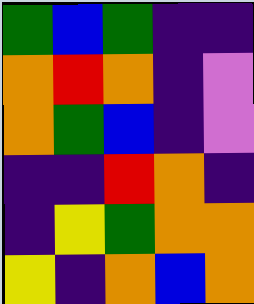[["green", "blue", "green", "indigo", "indigo"], ["orange", "red", "orange", "indigo", "violet"], ["orange", "green", "blue", "indigo", "violet"], ["indigo", "indigo", "red", "orange", "indigo"], ["indigo", "yellow", "green", "orange", "orange"], ["yellow", "indigo", "orange", "blue", "orange"]]